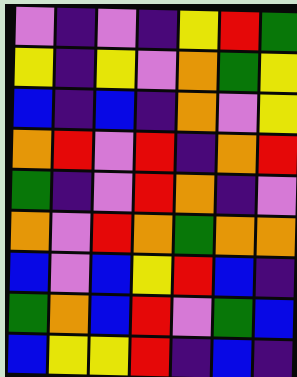[["violet", "indigo", "violet", "indigo", "yellow", "red", "green"], ["yellow", "indigo", "yellow", "violet", "orange", "green", "yellow"], ["blue", "indigo", "blue", "indigo", "orange", "violet", "yellow"], ["orange", "red", "violet", "red", "indigo", "orange", "red"], ["green", "indigo", "violet", "red", "orange", "indigo", "violet"], ["orange", "violet", "red", "orange", "green", "orange", "orange"], ["blue", "violet", "blue", "yellow", "red", "blue", "indigo"], ["green", "orange", "blue", "red", "violet", "green", "blue"], ["blue", "yellow", "yellow", "red", "indigo", "blue", "indigo"]]